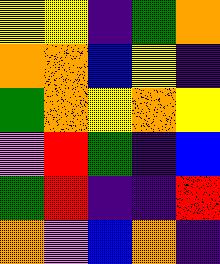[["yellow", "yellow", "indigo", "green", "orange"], ["orange", "orange", "blue", "yellow", "indigo"], ["green", "orange", "yellow", "orange", "yellow"], ["violet", "red", "green", "indigo", "blue"], ["green", "red", "indigo", "indigo", "red"], ["orange", "violet", "blue", "orange", "indigo"]]